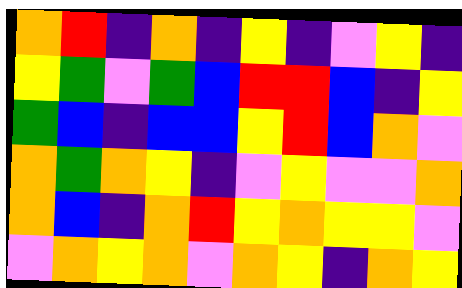[["orange", "red", "indigo", "orange", "indigo", "yellow", "indigo", "violet", "yellow", "indigo"], ["yellow", "green", "violet", "green", "blue", "red", "red", "blue", "indigo", "yellow"], ["green", "blue", "indigo", "blue", "blue", "yellow", "red", "blue", "orange", "violet"], ["orange", "green", "orange", "yellow", "indigo", "violet", "yellow", "violet", "violet", "orange"], ["orange", "blue", "indigo", "orange", "red", "yellow", "orange", "yellow", "yellow", "violet"], ["violet", "orange", "yellow", "orange", "violet", "orange", "yellow", "indigo", "orange", "yellow"]]